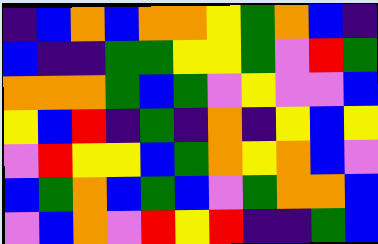[["indigo", "blue", "orange", "blue", "orange", "orange", "yellow", "green", "orange", "blue", "indigo"], ["blue", "indigo", "indigo", "green", "green", "yellow", "yellow", "green", "violet", "red", "green"], ["orange", "orange", "orange", "green", "blue", "green", "violet", "yellow", "violet", "violet", "blue"], ["yellow", "blue", "red", "indigo", "green", "indigo", "orange", "indigo", "yellow", "blue", "yellow"], ["violet", "red", "yellow", "yellow", "blue", "green", "orange", "yellow", "orange", "blue", "violet"], ["blue", "green", "orange", "blue", "green", "blue", "violet", "green", "orange", "orange", "blue"], ["violet", "blue", "orange", "violet", "red", "yellow", "red", "indigo", "indigo", "green", "blue"]]